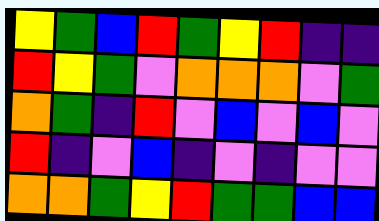[["yellow", "green", "blue", "red", "green", "yellow", "red", "indigo", "indigo"], ["red", "yellow", "green", "violet", "orange", "orange", "orange", "violet", "green"], ["orange", "green", "indigo", "red", "violet", "blue", "violet", "blue", "violet"], ["red", "indigo", "violet", "blue", "indigo", "violet", "indigo", "violet", "violet"], ["orange", "orange", "green", "yellow", "red", "green", "green", "blue", "blue"]]